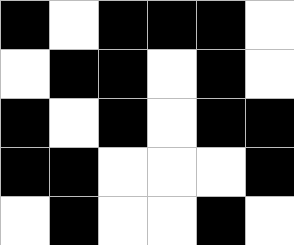[["black", "white", "black", "black", "black", "white"], ["white", "black", "black", "white", "black", "white"], ["black", "white", "black", "white", "black", "black"], ["black", "black", "white", "white", "white", "black"], ["white", "black", "white", "white", "black", "white"]]